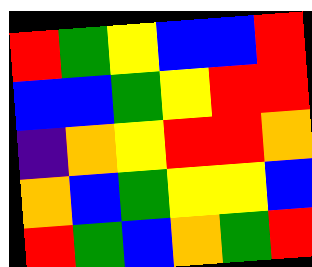[["red", "green", "yellow", "blue", "blue", "red"], ["blue", "blue", "green", "yellow", "red", "red"], ["indigo", "orange", "yellow", "red", "red", "orange"], ["orange", "blue", "green", "yellow", "yellow", "blue"], ["red", "green", "blue", "orange", "green", "red"]]